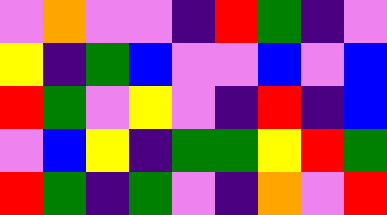[["violet", "orange", "violet", "violet", "indigo", "red", "green", "indigo", "violet"], ["yellow", "indigo", "green", "blue", "violet", "violet", "blue", "violet", "blue"], ["red", "green", "violet", "yellow", "violet", "indigo", "red", "indigo", "blue"], ["violet", "blue", "yellow", "indigo", "green", "green", "yellow", "red", "green"], ["red", "green", "indigo", "green", "violet", "indigo", "orange", "violet", "red"]]